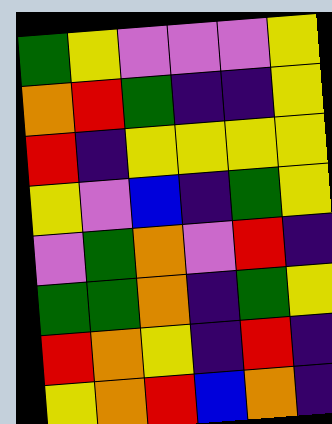[["green", "yellow", "violet", "violet", "violet", "yellow"], ["orange", "red", "green", "indigo", "indigo", "yellow"], ["red", "indigo", "yellow", "yellow", "yellow", "yellow"], ["yellow", "violet", "blue", "indigo", "green", "yellow"], ["violet", "green", "orange", "violet", "red", "indigo"], ["green", "green", "orange", "indigo", "green", "yellow"], ["red", "orange", "yellow", "indigo", "red", "indigo"], ["yellow", "orange", "red", "blue", "orange", "indigo"]]